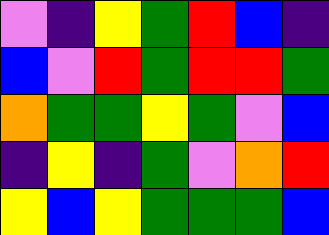[["violet", "indigo", "yellow", "green", "red", "blue", "indigo"], ["blue", "violet", "red", "green", "red", "red", "green"], ["orange", "green", "green", "yellow", "green", "violet", "blue"], ["indigo", "yellow", "indigo", "green", "violet", "orange", "red"], ["yellow", "blue", "yellow", "green", "green", "green", "blue"]]